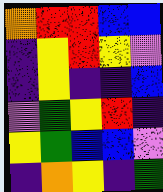[["orange", "red", "red", "blue", "blue"], ["indigo", "yellow", "red", "yellow", "violet"], ["indigo", "yellow", "indigo", "indigo", "blue"], ["violet", "green", "yellow", "red", "indigo"], ["yellow", "green", "blue", "blue", "violet"], ["indigo", "orange", "yellow", "indigo", "green"]]